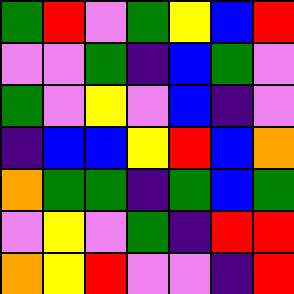[["green", "red", "violet", "green", "yellow", "blue", "red"], ["violet", "violet", "green", "indigo", "blue", "green", "violet"], ["green", "violet", "yellow", "violet", "blue", "indigo", "violet"], ["indigo", "blue", "blue", "yellow", "red", "blue", "orange"], ["orange", "green", "green", "indigo", "green", "blue", "green"], ["violet", "yellow", "violet", "green", "indigo", "red", "red"], ["orange", "yellow", "red", "violet", "violet", "indigo", "red"]]